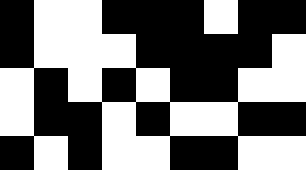[["black", "white", "white", "black", "black", "black", "white", "black", "black"], ["black", "white", "white", "white", "black", "black", "black", "black", "white"], ["white", "black", "white", "black", "white", "black", "black", "white", "white"], ["white", "black", "black", "white", "black", "white", "white", "black", "black"], ["black", "white", "black", "white", "white", "black", "black", "white", "white"]]